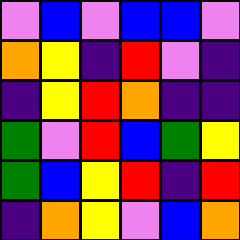[["violet", "blue", "violet", "blue", "blue", "violet"], ["orange", "yellow", "indigo", "red", "violet", "indigo"], ["indigo", "yellow", "red", "orange", "indigo", "indigo"], ["green", "violet", "red", "blue", "green", "yellow"], ["green", "blue", "yellow", "red", "indigo", "red"], ["indigo", "orange", "yellow", "violet", "blue", "orange"]]